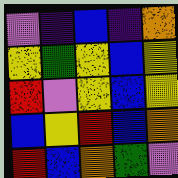[["violet", "indigo", "blue", "indigo", "orange"], ["yellow", "green", "yellow", "blue", "yellow"], ["red", "violet", "yellow", "blue", "yellow"], ["blue", "yellow", "red", "blue", "orange"], ["red", "blue", "orange", "green", "violet"]]